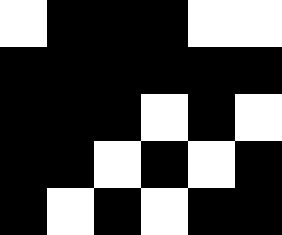[["white", "black", "black", "black", "white", "white"], ["black", "black", "black", "black", "black", "black"], ["black", "black", "black", "white", "black", "white"], ["black", "black", "white", "black", "white", "black"], ["black", "white", "black", "white", "black", "black"]]